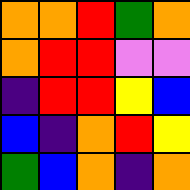[["orange", "orange", "red", "green", "orange"], ["orange", "red", "red", "violet", "violet"], ["indigo", "red", "red", "yellow", "blue"], ["blue", "indigo", "orange", "red", "yellow"], ["green", "blue", "orange", "indigo", "orange"]]